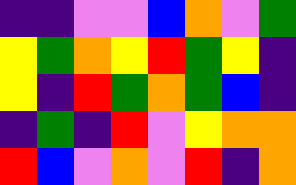[["indigo", "indigo", "violet", "violet", "blue", "orange", "violet", "green"], ["yellow", "green", "orange", "yellow", "red", "green", "yellow", "indigo"], ["yellow", "indigo", "red", "green", "orange", "green", "blue", "indigo"], ["indigo", "green", "indigo", "red", "violet", "yellow", "orange", "orange"], ["red", "blue", "violet", "orange", "violet", "red", "indigo", "orange"]]